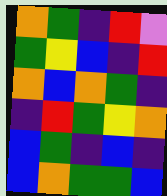[["orange", "green", "indigo", "red", "violet"], ["green", "yellow", "blue", "indigo", "red"], ["orange", "blue", "orange", "green", "indigo"], ["indigo", "red", "green", "yellow", "orange"], ["blue", "green", "indigo", "blue", "indigo"], ["blue", "orange", "green", "green", "blue"]]